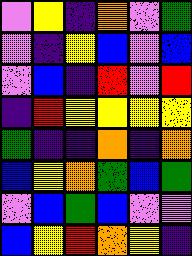[["violet", "yellow", "indigo", "orange", "violet", "green"], ["violet", "indigo", "yellow", "blue", "violet", "blue"], ["violet", "blue", "indigo", "red", "violet", "red"], ["indigo", "red", "yellow", "yellow", "yellow", "yellow"], ["green", "indigo", "indigo", "orange", "indigo", "orange"], ["blue", "yellow", "orange", "green", "blue", "green"], ["violet", "blue", "green", "blue", "violet", "violet"], ["blue", "yellow", "red", "orange", "yellow", "indigo"]]